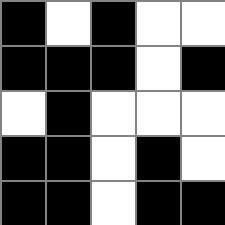[["black", "white", "black", "white", "white"], ["black", "black", "black", "white", "black"], ["white", "black", "white", "white", "white"], ["black", "black", "white", "black", "white"], ["black", "black", "white", "black", "black"]]